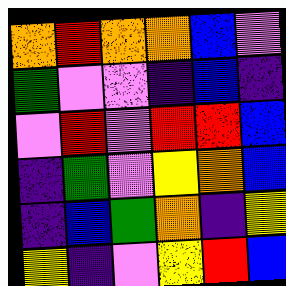[["orange", "red", "orange", "orange", "blue", "violet"], ["green", "violet", "violet", "indigo", "blue", "indigo"], ["violet", "red", "violet", "red", "red", "blue"], ["indigo", "green", "violet", "yellow", "orange", "blue"], ["indigo", "blue", "green", "orange", "indigo", "yellow"], ["yellow", "indigo", "violet", "yellow", "red", "blue"]]